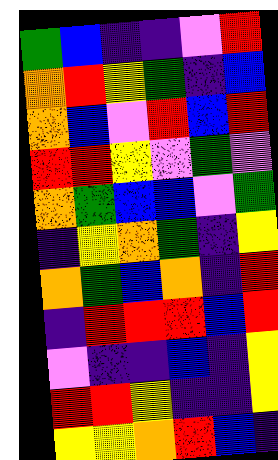[["green", "blue", "indigo", "indigo", "violet", "red"], ["orange", "red", "yellow", "green", "indigo", "blue"], ["orange", "blue", "violet", "red", "blue", "red"], ["red", "red", "yellow", "violet", "green", "violet"], ["orange", "green", "blue", "blue", "violet", "green"], ["indigo", "yellow", "orange", "green", "indigo", "yellow"], ["orange", "green", "blue", "orange", "indigo", "red"], ["indigo", "red", "red", "red", "blue", "red"], ["violet", "indigo", "indigo", "blue", "indigo", "yellow"], ["red", "red", "yellow", "indigo", "indigo", "yellow"], ["yellow", "yellow", "orange", "red", "blue", "indigo"]]